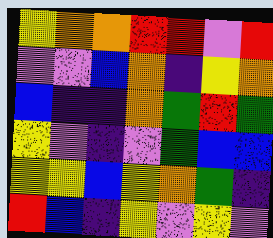[["yellow", "orange", "orange", "red", "red", "violet", "red"], ["violet", "violet", "blue", "orange", "indigo", "yellow", "orange"], ["blue", "indigo", "indigo", "orange", "green", "red", "green"], ["yellow", "violet", "indigo", "violet", "green", "blue", "blue"], ["yellow", "yellow", "blue", "yellow", "orange", "green", "indigo"], ["red", "blue", "indigo", "yellow", "violet", "yellow", "violet"]]